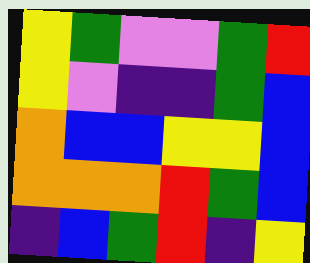[["yellow", "green", "violet", "violet", "green", "red"], ["yellow", "violet", "indigo", "indigo", "green", "blue"], ["orange", "blue", "blue", "yellow", "yellow", "blue"], ["orange", "orange", "orange", "red", "green", "blue"], ["indigo", "blue", "green", "red", "indigo", "yellow"]]